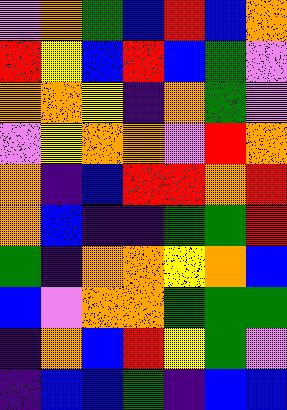[["violet", "orange", "green", "blue", "red", "blue", "orange"], ["red", "yellow", "blue", "red", "blue", "green", "violet"], ["orange", "orange", "yellow", "indigo", "orange", "green", "violet"], ["violet", "yellow", "orange", "orange", "violet", "red", "orange"], ["orange", "indigo", "blue", "red", "red", "orange", "red"], ["orange", "blue", "indigo", "indigo", "green", "green", "red"], ["green", "indigo", "orange", "orange", "yellow", "orange", "blue"], ["blue", "violet", "orange", "orange", "green", "green", "green"], ["indigo", "orange", "blue", "red", "yellow", "green", "violet"], ["indigo", "blue", "blue", "green", "indigo", "blue", "blue"]]